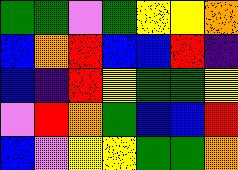[["green", "green", "violet", "green", "yellow", "yellow", "orange"], ["blue", "orange", "red", "blue", "blue", "red", "indigo"], ["blue", "indigo", "red", "yellow", "green", "green", "yellow"], ["violet", "red", "orange", "green", "blue", "blue", "red"], ["blue", "violet", "yellow", "yellow", "green", "green", "orange"]]